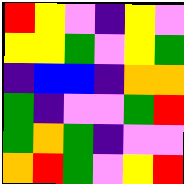[["red", "yellow", "violet", "indigo", "yellow", "violet"], ["yellow", "yellow", "green", "violet", "yellow", "green"], ["indigo", "blue", "blue", "indigo", "orange", "orange"], ["green", "indigo", "violet", "violet", "green", "red"], ["green", "orange", "green", "indigo", "violet", "violet"], ["orange", "red", "green", "violet", "yellow", "red"]]